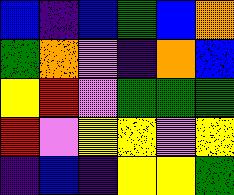[["blue", "indigo", "blue", "green", "blue", "orange"], ["green", "orange", "violet", "indigo", "orange", "blue"], ["yellow", "red", "violet", "green", "green", "green"], ["red", "violet", "yellow", "yellow", "violet", "yellow"], ["indigo", "blue", "indigo", "yellow", "yellow", "green"]]